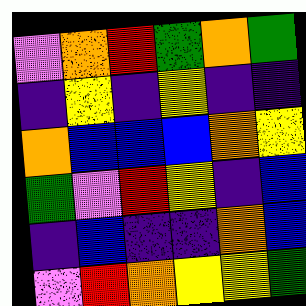[["violet", "orange", "red", "green", "orange", "green"], ["indigo", "yellow", "indigo", "yellow", "indigo", "indigo"], ["orange", "blue", "blue", "blue", "orange", "yellow"], ["green", "violet", "red", "yellow", "indigo", "blue"], ["indigo", "blue", "indigo", "indigo", "orange", "blue"], ["violet", "red", "orange", "yellow", "yellow", "green"]]